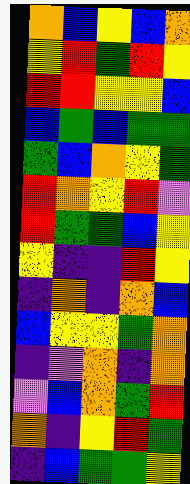[["orange", "blue", "yellow", "blue", "orange"], ["yellow", "red", "green", "red", "yellow"], ["red", "red", "yellow", "yellow", "blue"], ["blue", "green", "blue", "green", "green"], ["green", "blue", "orange", "yellow", "green"], ["red", "orange", "yellow", "red", "violet"], ["red", "green", "green", "blue", "yellow"], ["yellow", "indigo", "indigo", "red", "yellow"], ["indigo", "orange", "indigo", "orange", "blue"], ["blue", "yellow", "yellow", "green", "orange"], ["indigo", "violet", "orange", "indigo", "orange"], ["violet", "blue", "orange", "green", "red"], ["orange", "indigo", "yellow", "red", "green"], ["indigo", "blue", "green", "green", "yellow"]]